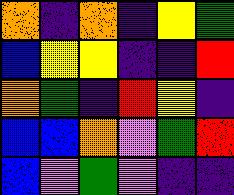[["orange", "indigo", "orange", "indigo", "yellow", "green"], ["blue", "yellow", "yellow", "indigo", "indigo", "red"], ["orange", "green", "indigo", "red", "yellow", "indigo"], ["blue", "blue", "orange", "violet", "green", "red"], ["blue", "violet", "green", "violet", "indigo", "indigo"]]